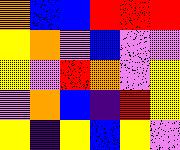[["orange", "blue", "blue", "red", "red", "red"], ["yellow", "orange", "violet", "blue", "violet", "violet"], ["yellow", "violet", "red", "orange", "violet", "yellow"], ["violet", "orange", "blue", "indigo", "red", "yellow"], ["yellow", "indigo", "yellow", "blue", "yellow", "violet"]]